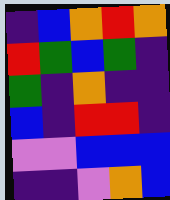[["indigo", "blue", "orange", "red", "orange"], ["red", "green", "blue", "green", "indigo"], ["green", "indigo", "orange", "indigo", "indigo"], ["blue", "indigo", "red", "red", "indigo"], ["violet", "violet", "blue", "blue", "blue"], ["indigo", "indigo", "violet", "orange", "blue"]]